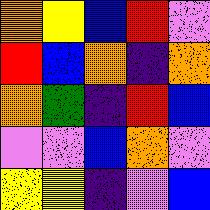[["orange", "yellow", "blue", "red", "violet"], ["red", "blue", "orange", "indigo", "orange"], ["orange", "green", "indigo", "red", "blue"], ["violet", "violet", "blue", "orange", "violet"], ["yellow", "yellow", "indigo", "violet", "blue"]]